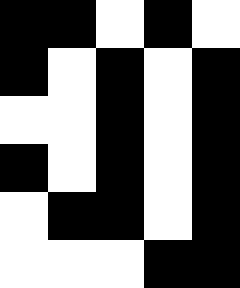[["black", "black", "white", "black", "white"], ["black", "white", "black", "white", "black"], ["white", "white", "black", "white", "black"], ["black", "white", "black", "white", "black"], ["white", "black", "black", "white", "black"], ["white", "white", "white", "black", "black"]]